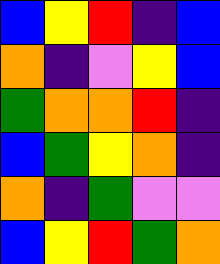[["blue", "yellow", "red", "indigo", "blue"], ["orange", "indigo", "violet", "yellow", "blue"], ["green", "orange", "orange", "red", "indigo"], ["blue", "green", "yellow", "orange", "indigo"], ["orange", "indigo", "green", "violet", "violet"], ["blue", "yellow", "red", "green", "orange"]]